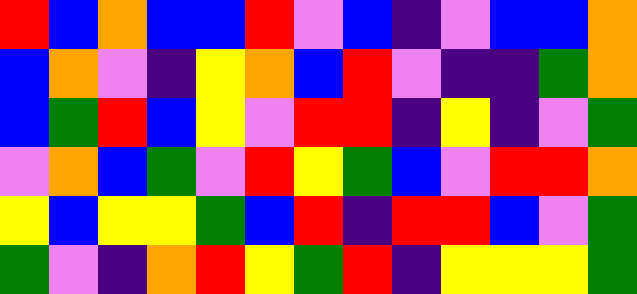[["red", "blue", "orange", "blue", "blue", "red", "violet", "blue", "indigo", "violet", "blue", "blue", "orange"], ["blue", "orange", "violet", "indigo", "yellow", "orange", "blue", "red", "violet", "indigo", "indigo", "green", "orange"], ["blue", "green", "red", "blue", "yellow", "violet", "red", "red", "indigo", "yellow", "indigo", "violet", "green"], ["violet", "orange", "blue", "green", "violet", "red", "yellow", "green", "blue", "violet", "red", "red", "orange"], ["yellow", "blue", "yellow", "yellow", "green", "blue", "red", "indigo", "red", "red", "blue", "violet", "green"], ["green", "violet", "indigo", "orange", "red", "yellow", "green", "red", "indigo", "yellow", "yellow", "yellow", "green"]]